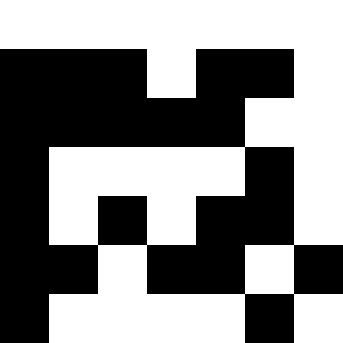[["white", "white", "white", "white", "white", "white", "white"], ["black", "black", "black", "white", "black", "black", "white"], ["black", "black", "black", "black", "black", "white", "white"], ["black", "white", "white", "white", "white", "black", "white"], ["black", "white", "black", "white", "black", "black", "white"], ["black", "black", "white", "black", "black", "white", "black"], ["black", "white", "white", "white", "white", "black", "white"]]